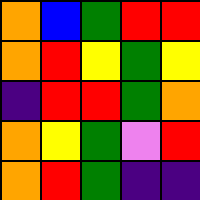[["orange", "blue", "green", "red", "red"], ["orange", "red", "yellow", "green", "yellow"], ["indigo", "red", "red", "green", "orange"], ["orange", "yellow", "green", "violet", "red"], ["orange", "red", "green", "indigo", "indigo"]]